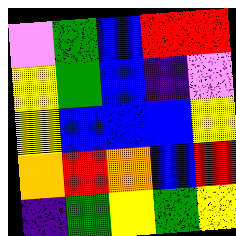[["violet", "green", "blue", "red", "red"], ["yellow", "green", "blue", "indigo", "violet"], ["yellow", "blue", "blue", "blue", "yellow"], ["orange", "red", "orange", "blue", "red"], ["indigo", "green", "yellow", "green", "yellow"]]